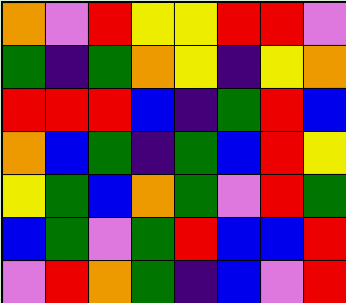[["orange", "violet", "red", "yellow", "yellow", "red", "red", "violet"], ["green", "indigo", "green", "orange", "yellow", "indigo", "yellow", "orange"], ["red", "red", "red", "blue", "indigo", "green", "red", "blue"], ["orange", "blue", "green", "indigo", "green", "blue", "red", "yellow"], ["yellow", "green", "blue", "orange", "green", "violet", "red", "green"], ["blue", "green", "violet", "green", "red", "blue", "blue", "red"], ["violet", "red", "orange", "green", "indigo", "blue", "violet", "red"]]